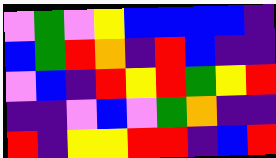[["violet", "green", "violet", "yellow", "blue", "blue", "blue", "blue", "indigo"], ["blue", "green", "red", "orange", "indigo", "red", "blue", "indigo", "indigo"], ["violet", "blue", "indigo", "red", "yellow", "red", "green", "yellow", "red"], ["indigo", "indigo", "violet", "blue", "violet", "green", "orange", "indigo", "indigo"], ["red", "indigo", "yellow", "yellow", "red", "red", "indigo", "blue", "red"]]